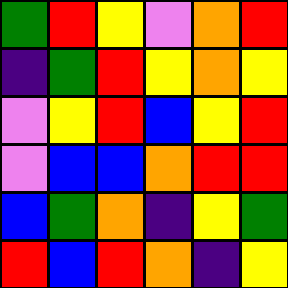[["green", "red", "yellow", "violet", "orange", "red"], ["indigo", "green", "red", "yellow", "orange", "yellow"], ["violet", "yellow", "red", "blue", "yellow", "red"], ["violet", "blue", "blue", "orange", "red", "red"], ["blue", "green", "orange", "indigo", "yellow", "green"], ["red", "blue", "red", "orange", "indigo", "yellow"]]